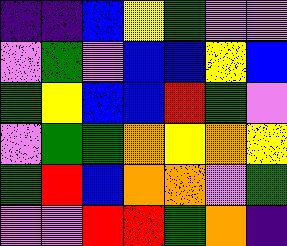[["indigo", "indigo", "blue", "yellow", "green", "violet", "violet"], ["violet", "green", "violet", "blue", "blue", "yellow", "blue"], ["green", "yellow", "blue", "blue", "red", "green", "violet"], ["violet", "green", "green", "orange", "yellow", "orange", "yellow"], ["green", "red", "blue", "orange", "orange", "violet", "green"], ["violet", "violet", "red", "red", "green", "orange", "indigo"]]